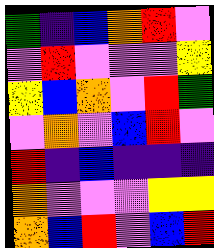[["green", "indigo", "blue", "orange", "red", "violet"], ["violet", "red", "violet", "violet", "violet", "yellow"], ["yellow", "blue", "orange", "violet", "red", "green"], ["violet", "orange", "violet", "blue", "red", "violet"], ["red", "indigo", "blue", "indigo", "indigo", "indigo"], ["orange", "violet", "violet", "violet", "yellow", "yellow"], ["orange", "blue", "red", "violet", "blue", "red"]]